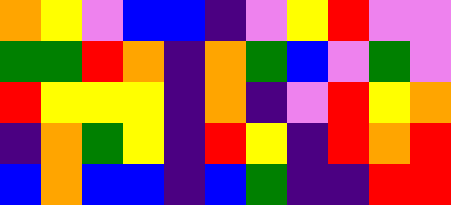[["orange", "yellow", "violet", "blue", "blue", "indigo", "violet", "yellow", "red", "violet", "violet"], ["green", "green", "red", "orange", "indigo", "orange", "green", "blue", "violet", "green", "violet"], ["red", "yellow", "yellow", "yellow", "indigo", "orange", "indigo", "violet", "red", "yellow", "orange"], ["indigo", "orange", "green", "yellow", "indigo", "red", "yellow", "indigo", "red", "orange", "red"], ["blue", "orange", "blue", "blue", "indigo", "blue", "green", "indigo", "indigo", "red", "red"]]